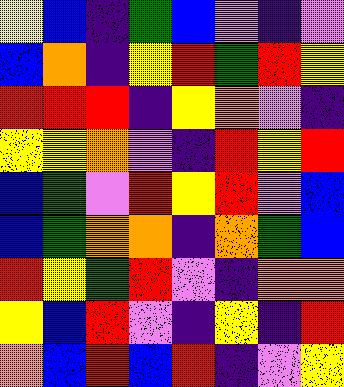[["yellow", "blue", "indigo", "green", "blue", "violet", "indigo", "violet"], ["blue", "orange", "indigo", "yellow", "red", "green", "red", "yellow"], ["red", "red", "red", "indigo", "yellow", "orange", "violet", "indigo"], ["yellow", "yellow", "orange", "violet", "indigo", "red", "yellow", "red"], ["blue", "green", "violet", "red", "yellow", "red", "violet", "blue"], ["blue", "green", "orange", "orange", "indigo", "orange", "green", "blue"], ["red", "yellow", "green", "red", "violet", "indigo", "orange", "orange"], ["yellow", "blue", "red", "violet", "indigo", "yellow", "indigo", "red"], ["orange", "blue", "red", "blue", "red", "indigo", "violet", "yellow"]]